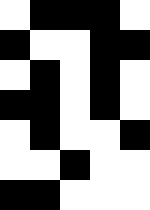[["white", "black", "black", "black", "white"], ["black", "white", "white", "black", "black"], ["white", "black", "white", "black", "white"], ["black", "black", "white", "black", "white"], ["white", "black", "white", "white", "black"], ["white", "white", "black", "white", "white"], ["black", "black", "white", "white", "white"]]